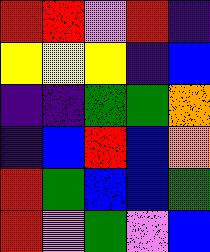[["red", "red", "violet", "red", "indigo"], ["yellow", "yellow", "yellow", "indigo", "blue"], ["indigo", "indigo", "green", "green", "orange"], ["indigo", "blue", "red", "blue", "orange"], ["red", "green", "blue", "blue", "green"], ["red", "violet", "green", "violet", "blue"]]